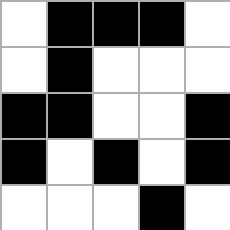[["white", "black", "black", "black", "white"], ["white", "black", "white", "white", "white"], ["black", "black", "white", "white", "black"], ["black", "white", "black", "white", "black"], ["white", "white", "white", "black", "white"]]